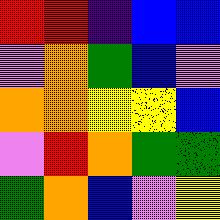[["red", "red", "indigo", "blue", "blue"], ["violet", "orange", "green", "blue", "violet"], ["orange", "orange", "yellow", "yellow", "blue"], ["violet", "red", "orange", "green", "green"], ["green", "orange", "blue", "violet", "yellow"]]